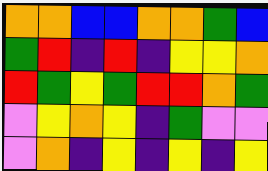[["orange", "orange", "blue", "blue", "orange", "orange", "green", "blue"], ["green", "red", "indigo", "red", "indigo", "yellow", "yellow", "orange"], ["red", "green", "yellow", "green", "red", "red", "orange", "green"], ["violet", "yellow", "orange", "yellow", "indigo", "green", "violet", "violet"], ["violet", "orange", "indigo", "yellow", "indigo", "yellow", "indigo", "yellow"]]